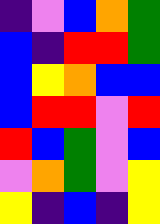[["indigo", "violet", "blue", "orange", "green"], ["blue", "indigo", "red", "red", "green"], ["blue", "yellow", "orange", "blue", "blue"], ["blue", "red", "red", "violet", "red"], ["red", "blue", "green", "violet", "blue"], ["violet", "orange", "green", "violet", "yellow"], ["yellow", "indigo", "blue", "indigo", "yellow"]]